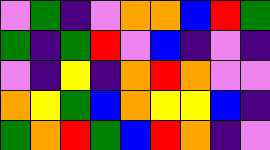[["violet", "green", "indigo", "violet", "orange", "orange", "blue", "red", "green"], ["green", "indigo", "green", "red", "violet", "blue", "indigo", "violet", "indigo"], ["violet", "indigo", "yellow", "indigo", "orange", "red", "orange", "violet", "violet"], ["orange", "yellow", "green", "blue", "orange", "yellow", "yellow", "blue", "indigo"], ["green", "orange", "red", "green", "blue", "red", "orange", "indigo", "violet"]]